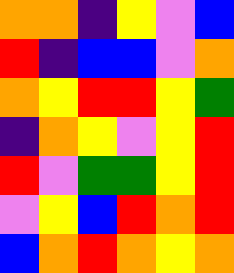[["orange", "orange", "indigo", "yellow", "violet", "blue"], ["red", "indigo", "blue", "blue", "violet", "orange"], ["orange", "yellow", "red", "red", "yellow", "green"], ["indigo", "orange", "yellow", "violet", "yellow", "red"], ["red", "violet", "green", "green", "yellow", "red"], ["violet", "yellow", "blue", "red", "orange", "red"], ["blue", "orange", "red", "orange", "yellow", "orange"]]